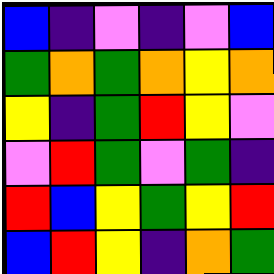[["blue", "indigo", "violet", "indigo", "violet", "blue"], ["green", "orange", "green", "orange", "yellow", "orange"], ["yellow", "indigo", "green", "red", "yellow", "violet"], ["violet", "red", "green", "violet", "green", "indigo"], ["red", "blue", "yellow", "green", "yellow", "red"], ["blue", "red", "yellow", "indigo", "orange", "green"]]